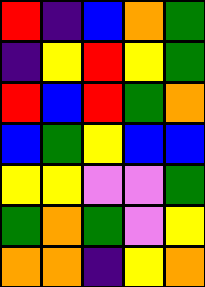[["red", "indigo", "blue", "orange", "green"], ["indigo", "yellow", "red", "yellow", "green"], ["red", "blue", "red", "green", "orange"], ["blue", "green", "yellow", "blue", "blue"], ["yellow", "yellow", "violet", "violet", "green"], ["green", "orange", "green", "violet", "yellow"], ["orange", "orange", "indigo", "yellow", "orange"]]